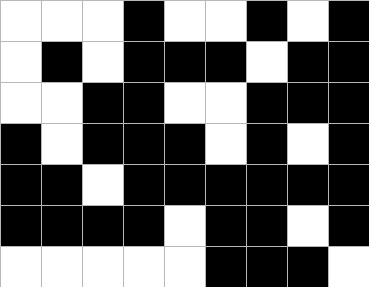[["white", "white", "white", "black", "white", "white", "black", "white", "black"], ["white", "black", "white", "black", "black", "black", "white", "black", "black"], ["white", "white", "black", "black", "white", "white", "black", "black", "black"], ["black", "white", "black", "black", "black", "white", "black", "white", "black"], ["black", "black", "white", "black", "black", "black", "black", "black", "black"], ["black", "black", "black", "black", "white", "black", "black", "white", "black"], ["white", "white", "white", "white", "white", "black", "black", "black", "white"]]